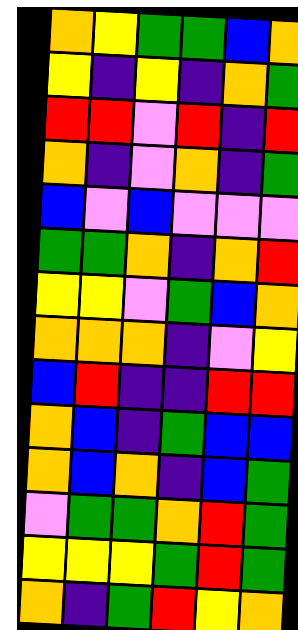[["orange", "yellow", "green", "green", "blue", "orange"], ["yellow", "indigo", "yellow", "indigo", "orange", "green"], ["red", "red", "violet", "red", "indigo", "red"], ["orange", "indigo", "violet", "orange", "indigo", "green"], ["blue", "violet", "blue", "violet", "violet", "violet"], ["green", "green", "orange", "indigo", "orange", "red"], ["yellow", "yellow", "violet", "green", "blue", "orange"], ["orange", "orange", "orange", "indigo", "violet", "yellow"], ["blue", "red", "indigo", "indigo", "red", "red"], ["orange", "blue", "indigo", "green", "blue", "blue"], ["orange", "blue", "orange", "indigo", "blue", "green"], ["violet", "green", "green", "orange", "red", "green"], ["yellow", "yellow", "yellow", "green", "red", "green"], ["orange", "indigo", "green", "red", "yellow", "orange"]]